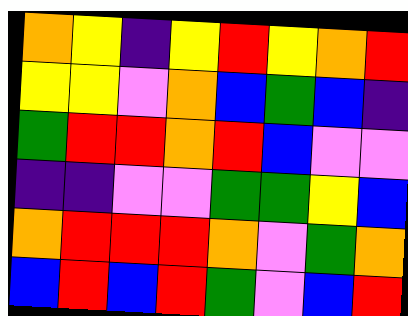[["orange", "yellow", "indigo", "yellow", "red", "yellow", "orange", "red"], ["yellow", "yellow", "violet", "orange", "blue", "green", "blue", "indigo"], ["green", "red", "red", "orange", "red", "blue", "violet", "violet"], ["indigo", "indigo", "violet", "violet", "green", "green", "yellow", "blue"], ["orange", "red", "red", "red", "orange", "violet", "green", "orange"], ["blue", "red", "blue", "red", "green", "violet", "blue", "red"]]